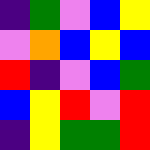[["indigo", "green", "violet", "blue", "yellow"], ["violet", "orange", "blue", "yellow", "blue"], ["red", "indigo", "violet", "blue", "green"], ["blue", "yellow", "red", "violet", "red"], ["indigo", "yellow", "green", "green", "red"]]